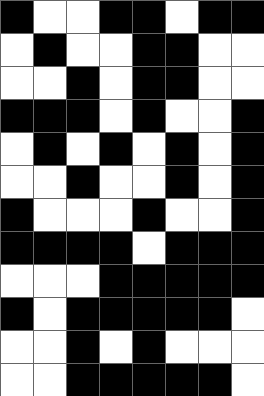[["black", "white", "white", "black", "black", "white", "black", "black"], ["white", "black", "white", "white", "black", "black", "white", "white"], ["white", "white", "black", "white", "black", "black", "white", "white"], ["black", "black", "black", "white", "black", "white", "white", "black"], ["white", "black", "white", "black", "white", "black", "white", "black"], ["white", "white", "black", "white", "white", "black", "white", "black"], ["black", "white", "white", "white", "black", "white", "white", "black"], ["black", "black", "black", "black", "white", "black", "black", "black"], ["white", "white", "white", "black", "black", "black", "black", "black"], ["black", "white", "black", "black", "black", "black", "black", "white"], ["white", "white", "black", "white", "black", "white", "white", "white"], ["white", "white", "black", "black", "black", "black", "black", "white"]]